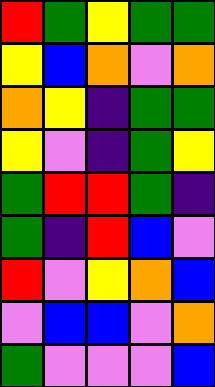[["red", "green", "yellow", "green", "green"], ["yellow", "blue", "orange", "violet", "orange"], ["orange", "yellow", "indigo", "green", "green"], ["yellow", "violet", "indigo", "green", "yellow"], ["green", "red", "red", "green", "indigo"], ["green", "indigo", "red", "blue", "violet"], ["red", "violet", "yellow", "orange", "blue"], ["violet", "blue", "blue", "violet", "orange"], ["green", "violet", "violet", "violet", "blue"]]